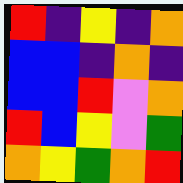[["red", "indigo", "yellow", "indigo", "orange"], ["blue", "blue", "indigo", "orange", "indigo"], ["blue", "blue", "red", "violet", "orange"], ["red", "blue", "yellow", "violet", "green"], ["orange", "yellow", "green", "orange", "red"]]